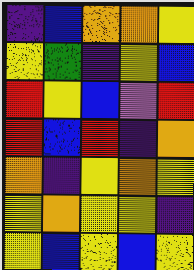[["indigo", "blue", "orange", "orange", "yellow"], ["yellow", "green", "indigo", "yellow", "blue"], ["red", "yellow", "blue", "violet", "red"], ["red", "blue", "red", "indigo", "orange"], ["orange", "indigo", "yellow", "orange", "yellow"], ["yellow", "orange", "yellow", "yellow", "indigo"], ["yellow", "blue", "yellow", "blue", "yellow"]]